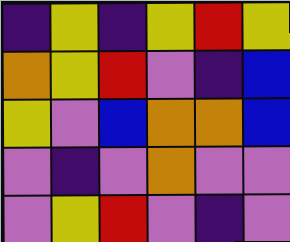[["indigo", "yellow", "indigo", "yellow", "red", "yellow"], ["orange", "yellow", "red", "violet", "indigo", "blue"], ["yellow", "violet", "blue", "orange", "orange", "blue"], ["violet", "indigo", "violet", "orange", "violet", "violet"], ["violet", "yellow", "red", "violet", "indigo", "violet"]]